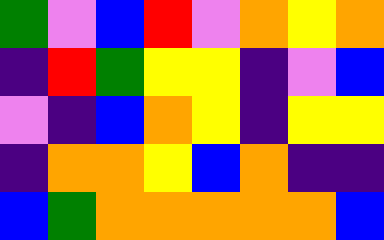[["green", "violet", "blue", "red", "violet", "orange", "yellow", "orange"], ["indigo", "red", "green", "yellow", "yellow", "indigo", "violet", "blue"], ["violet", "indigo", "blue", "orange", "yellow", "indigo", "yellow", "yellow"], ["indigo", "orange", "orange", "yellow", "blue", "orange", "indigo", "indigo"], ["blue", "green", "orange", "orange", "orange", "orange", "orange", "blue"]]